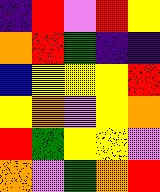[["indigo", "red", "violet", "red", "yellow"], ["orange", "red", "green", "indigo", "indigo"], ["blue", "yellow", "yellow", "yellow", "red"], ["yellow", "orange", "violet", "yellow", "orange"], ["red", "green", "yellow", "yellow", "violet"], ["orange", "violet", "green", "orange", "red"]]